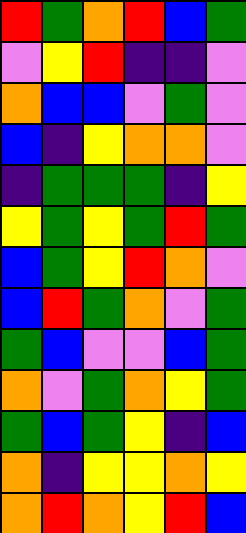[["red", "green", "orange", "red", "blue", "green"], ["violet", "yellow", "red", "indigo", "indigo", "violet"], ["orange", "blue", "blue", "violet", "green", "violet"], ["blue", "indigo", "yellow", "orange", "orange", "violet"], ["indigo", "green", "green", "green", "indigo", "yellow"], ["yellow", "green", "yellow", "green", "red", "green"], ["blue", "green", "yellow", "red", "orange", "violet"], ["blue", "red", "green", "orange", "violet", "green"], ["green", "blue", "violet", "violet", "blue", "green"], ["orange", "violet", "green", "orange", "yellow", "green"], ["green", "blue", "green", "yellow", "indigo", "blue"], ["orange", "indigo", "yellow", "yellow", "orange", "yellow"], ["orange", "red", "orange", "yellow", "red", "blue"]]